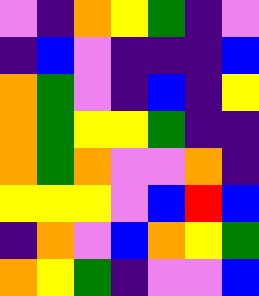[["violet", "indigo", "orange", "yellow", "green", "indigo", "violet"], ["indigo", "blue", "violet", "indigo", "indigo", "indigo", "blue"], ["orange", "green", "violet", "indigo", "blue", "indigo", "yellow"], ["orange", "green", "yellow", "yellow", "green", "indigo", "indigo"], ["orange", "green", "orange", "violet", "violet", "orange", "indigo"], ["yellow", "yellow", "yellow", "violet", "blue", "red", "blue"], ["indigo", "orange", "violet", "blue", "orange", "yellow", "green"], ["orange", "yellow", "green", "indigo", "violet", "violet", "blue"]]